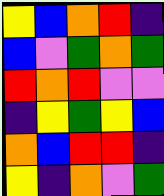[["yellow", "blue", "orange", "red", "indigo"], ["blue", "violet", "green", "orange", "green"], ["red", "orange", "red", "violet", "violet"], ["indigo", "yellow", "green", "yellow", "blue"], ["orange", "blue", "red", "red", "indigo"], ["yellow", "indigo", "orange", "violet", "green"]]